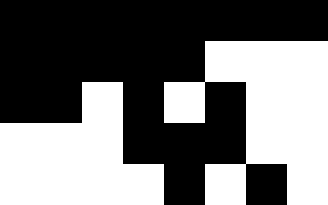[["black", "black", "black", "black", "black", "black", "black", "black"], ["black", "black", "black", "black", "black", "white", "white", "white"], ["black", "black", "white", "black", "white", "black", "white", "white"], ["white", "white", "white", "black", "black", "black", "white", "white"], ["white", "white", "white", "white", "black", "white", "black", "white"]]